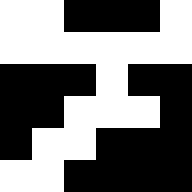[["white", "white", "black", "black", "black", "white"], ["white", "white", "white", "white", "white", "white"], ["black", "black", "black", "white", "black", "black"], ["black", "black", "white", "white", "white", "black"], ["black", "white", "white", "black", "black", "black"], ["white", "white", "black", "black", "black", "black"]]